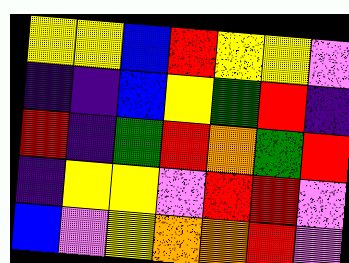[["yellow", "yellow", "blue", "red", "yellow", "yellow", "violet"], ["indigo", "indigo", "blue", "yellow", "green", "red", "indigo"], ["red", "indigo", "green", "red", "orange", "green", "red"], ["indigo", "yellow", "yellow", "violet", "red", "red", "violet"], ["blue", "violet", "yellow", "orange", "orange", "red", "violet"]]